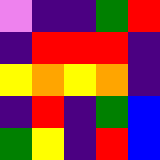[["violet", "indigo", "indigo", "green", "red"], ["indigo", "red", "red", "red", "indigo"], ["yellow", "orange", "yellow", "orange", "indigo"], ["indigo", "red", "indigo", "green", "blue"], ["green", "yellow", "indigo", "red", "blue"]]